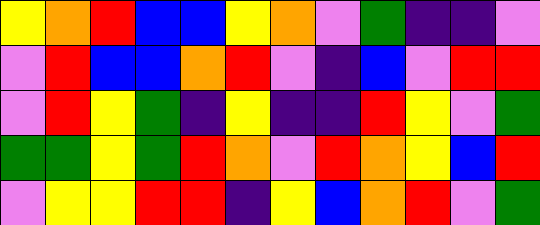[["yellow", "orange", "red", "blue", "blue", "yellow", "orange", "violet", "green", "indigo", "indigo", "violet"], ["violet", "red", "blue", "blue", "orange", "red", "violet", "indigo", "blue", "violet", "red", "red"], ["violet", "red", "yellow", "green", "indigo", "yellow", "indigo", "indigo", "red", "yellow", "violet", "green"], ["green", "green", "yellow", "green", "red", "orange", "violet", "red", "orange", "yellow", "blue", "red"], ["violet", "yellow", "yellow", "red", "red", "indigo", "yellow", "blue", "orange", "red", "violet", "green"]]